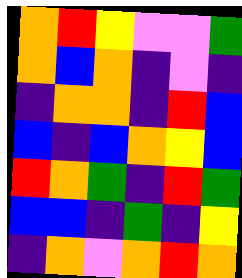[["orange", "red", "yellow", "violet", "violet", "green"], ["orange", "blue", "orange", "indigo", "violet", "indigo"], ["indigo", "orange", "orange", "indigo", "red", "blue"], ["blue", "indigo", "blue", "orange", "yellow", "blue"], ["red", "orange", "green", "indigo", "red", "green"], ["blue", "blue", "indigo", "green", "indigo", "yellow"], ["indigo", "orange", "violet", "orange", "red", "orange"]]